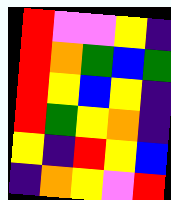[["red", "violet", "violet", "yellow", "indigo"], ["red", "orange", "green", "blue", "green"], ["red", "yellow", "blue", "yellow", "indigo"], ["red", "green", "yellow", "orange", "indigo"], ["yellow", "indigo", "red", "yellow", "blue"], ["indigo", "orange", "yellow", "violet", "red"]]